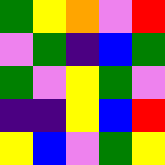[["green", "yellow", "orange", "violet", "red"], ["violet", "green", "indigo", "blue", "green"], ["green", "violet", "yellow", "green", "violet"], ["indigo", "indigo", "yellow", "blue", "red"], ["yellow", "blue", "violet", "green", "yellow"]]